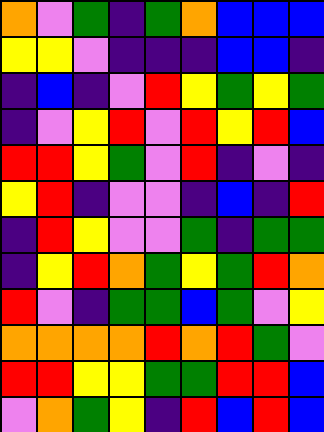[["orange", "violet", "green", "indigo", "green", "orange", "blue", "blue", "blue"], ["yellow", "yellow", "violet", "indigo", "indigo", "indigo", "blue", "blue", "indigo"], ["indigo", "blue", "indigo", "violet", "red", "yellow", "green", "yellow", "green"], ["indigo", "violet", "yellow", "red", "violet", "red", "yellow", "red", "blue"], ["red", "red", "yellow", "green", "violet", "red", "indigo", "violet", "indigo"], ["yellow", "red", "indigo", "violet", "violet", "indigo", "blue", "indigo", "red"], ["indigo", "red", "yellow", "violet", "violet", "green", "indigo", "green", "green"], ["indigo", "yellow", "red", "orange", "green", "yellow", "green", "red", "orange"], ["red", "violet", "indigo", "green", "green", "blue", "green", "violet", "yellow"], ["orange", "orange", "orange", "orange", "red", "orange", "red", "green", "violet"], ["red", "red", "yellow", "yellow", "green", "green", "red", "red", "blue"], ["violet", "orange", "green", "yellow", "indigo", "red", "blue", "red", "blue"]]